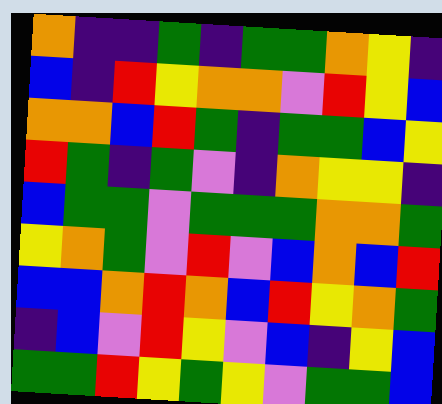[["orange", "indigo", "indigo", "green", "indigo", "green", "green", "orange", "yellow", "indigo"], ["blue", "indigo", "red", "yellow", "orange", "orange", "violet", "red", "yellow", "blue"], ["orange", "orange", "blue", "red", "green", "indigo", "green", "green", "blue", "yellow"], ["red", "green", "indigo", "green", "violet", "indigo", "orange", "yellow", "yellow", "indigo"], ["blue", "green", "green", "violet", "green", "green", "green", "orange", "orange", "green"], ["yellow", "orange", "green", "violet", "red", "violet", "blue", "orange", "blue", "red"], ["blue", "blue", "orange", "red", "orange", "blue", "red", "yellow", "orange", "green"], ["indigo", "blue", "violet", "red", "yellow", "violet", "blue", "indigo", "yellow", "blue"], ["green", "green", "red", "yellow", "green", "yellow", "violet", "green", "green", "blue"]]